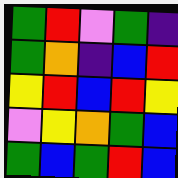[["green", "red", "violet", "green", "indigo"], ["green", "orange", "indigo", "blue", "red"], ["yellow", "red", "blue", "red", "yellow"], ["violet", "yellow", "orange", "green", "blue"], ["green", "blue", "green", "red", "blue"]]